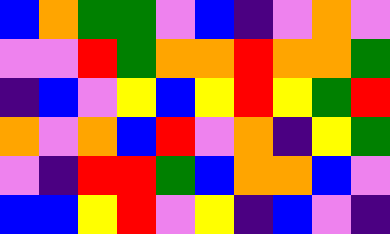[["blue", "orange", "green", "green", "violet", "blue", "indigo", "violet", "orange", "violet"], ["violet", "violet", "red", "green", "orange", "orange", "red", "orange", "orange", "green"], ["indigo", "blue", "violet", "yellow", "blue", "yellow", "red", "yellow", "green", "red"], ["orange", "violet", "orange", "blue", "red", "violet", "orange", "indigo", "yellow", "green"], ["violet", "indigo", "red", "red", "green", "blue", "orange", "orange", "blue", "violet"], ["blue", "blue", "yellow", "red", "violet", "yellow", "indigo", "blue", "violet", "indigo"]]